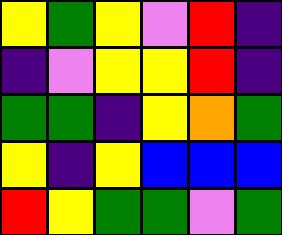[["yellow", "green", "yellow", "violet", "red", "indigo"], ["indigo", "violet", "yellow", "yellow", "red", "indigo"], ["green", "green", "indigo", "yellow", "orange", "green"], ["yellow", "indigo", "yellow", "blue", "blue", "blue"], ["red", "yellow", "green", "green", "violet", "green"]]